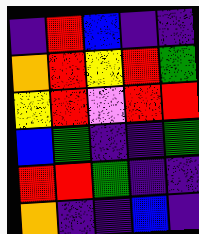[["indigo", "red", "blue", "indigo", "indigo"], ["orange", "red", "yellow", "red", "green"], ["yellow", "red", "violet", "red", "red"], ["blue", "green", "indigo", "indigo", "green"], ["red", "red", "green", "indigo", "indigo"], ["orange", "indigo", "indigo", "blue", "indigo"]]